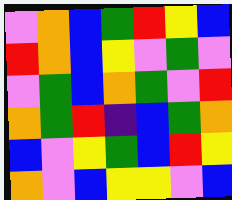[["violet", "orange", "blue", "green", "red", "yellow", "blue"], ["red", "orange", "blue", "yellow", "violet", "green", "violet"], ["violet", "green", "blue", "orange", "green", "violet", "red"], ["orange", "green", "red", "indigo", "blue", "green", "orange"], ["blue", "violet", "yellow", "green", "blue", "red", "yellow"], ["orange", "violet", "blue", "yellow", "yellow", "violet", "blue"]]